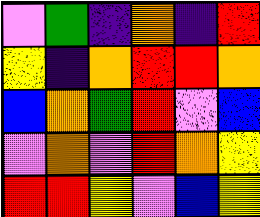[["violet", "green", "indigo", "orange", "indigo", "red"], ["yellow", "indigo", "orange", "red", "red", "orange"], ["blue", "orange", "green", "red", "violet", "blue"], ["violet", "orange", "violet", "red", "orange", "yellow"], ["red", "red", "yellow", "violet", "blue", "yellow"]]